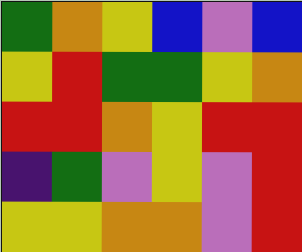[["green", "orange", "yellow", "blue", "violet", "blue"], ["yellow", "red", "green", "green", "yellow", "orange"], ["red", "red", "orange", "yellow", "red", "red"], ["indigo", "green", "violet", "yellow", "violet", "red"], ["yellow", "yellow", "orange", "orange", "violet", "red"]]